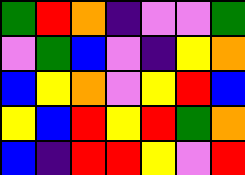[["green", "red", "orange", "indigo", "violet", "violet", "green"], ["violet", "green", "blue", "violet", "indigo", "yellow", "orange"], ["blue", "yellow", "orange", "violet", "yellow", "red", "blue"], ["yellow", "blue", "red", "yellow", "red", "green", "orange"], ["blue", "indigo", "red", "red", "yellow", "violet", "red"]]